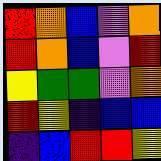[["red", "orange", "blue", "violet", "orange"], ["red", "orange", "blue", "violet", "red"], ["yellow", "green", "green", "violet", "orange"], ["red", "yellow", "indigo", "blue", "blue"], ["indigo", "blue", "red", "red", "yellow"]]